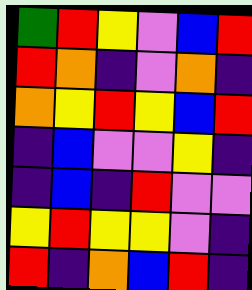[["green", "red", "yellow", "violet", "blue", "red"], ["red", "orange", "indigo", "violet", "orange", "indigo"], ["orange", "yellow", "red", "yellow", "blue", "red"], ["indigo", "blue", "violet", "violet", "yellow", "indigo"], ["indigo", "blue", "indigo", "red", "violet", "violet"], ["yellow", "red", "yellow", "yellow", "violet", "indigo"], ["red", "indigo", "orange", "blue", "red", "indigo"]]